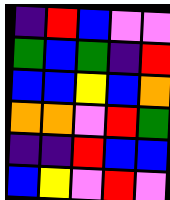[["indigo", "red", "blue", "violet", "violet"], ["green", "blue", "green", "indigo", "red"], ["blue", "blue", "yellow", "blue", "orange"], ["orange", "orange", "violet", "red", "green"], ["indigo", "indigo", "red", "blue", "blue"], ["blue", "yellow", "violet", "red", "violet"]]